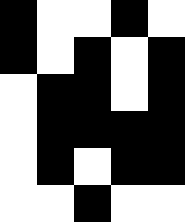[["black", "white", "white", "black", "white"], ["black", "white", "black", "white", "black"], ["white", "black", "black", "white", "black"], ["white", "black", "black", "black", "black"], ["white", "black", "white", "black", "black"], ["white", "white", "black", "white", "white"]]